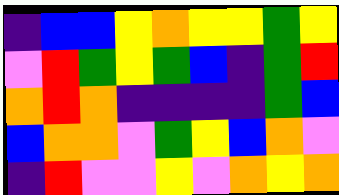[["indigo", "blue", "blue", "yellow", "orange", "yellow", "yellow", "green", "yellow"], ["violet", "red", "green", "yellow", "green", "blue", "indigo", "green", "red"], ["orange", "red", "orange", "indigo", "indigo", "indigo", "indigo", "green", "blue"], ["blue", "orange", "orange", "violet", "green", "yellow", "blue", "orange", "violet"], ["indigo", "red", "violet", "violet", "yellow", "violet", "orange", "yellow", "orange"]]